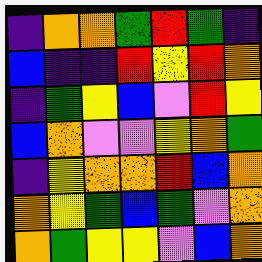[["indigo", "orange", "orange", "green", "red", "green", "indigo"], ["blue", "indigo", "indigo", "red", "yellow", "red", "orange"], ["indigo", "green", "yellow", "blue", "violet", "red", "yellow"], ["blue", "orange", "violet", "violet", "yellow", "orange", "green"], ["indigo", "yellow", "orange", "orange", "red", "blue", "orange"], ["orange", "yellow", "green", "blue", "green", "violet", "orange"], ["orange", "green", "yellow", "yellow", "violet", "blue", "orange"]]